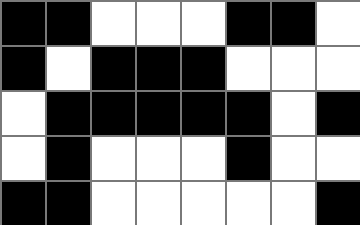[["black", "black", "white", "white", "white", "black", "black", "white"], ["black", "white", "black", "black", "black", "white", "white", "white"], ["white", "black", "black", "black", "black", "black", "white", "black"], ["white", "black", "white", "white", "white", "black", "white", "white"], ["black", "black", "white", "white", "white", "white", "white", "black"]]